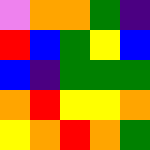[["violet", "orange", "orange", "green", "indigo"], ["red", "blue", "green", "yellow", "blue"], ["blue", "indigo", "green", "green", "green"], ["orange", "red", "yellow", "yellow", "orange"], ["yellow", "orange", "red", "orange", "green"]]